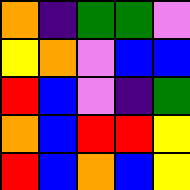[["orange", "indigo", "green", "green", "violet"], ["yellow", "orange", "violet", "blue", "blue"], ["red", "blue", "violet", "indigo", "green"], ["orange", "blue", "red", "red", "yellow"], ["red", "blue", "orange", "blue", "yellow"]]